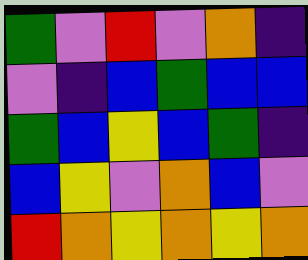[["green", "violet", "red", "violet", "orange", "indigo"], ["violet", "indigo", "blue", "green", "blue", "blue"], ["green", "blue", "yellow", "blue", "green", "indigo"], ["blue", "yellow", "violet", "orange", "blue", "violet"], ["red", "orange", "yellow", "orange", "yellow", "orange"]]